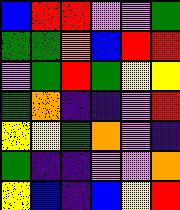[["blue", "red", "red", "violet", "violet", "green"], ["green", "green", "orange", "blue", "red", "red"], ["violet", "green", "red", "green", "yellow", "yellow"], ["green", "orange", "indigo", "indigo", "violet", "red"], ["yellow", "yellow", "green", "orange", "violet", "indigo"], ["green", "indigo", "indigo", "violet", "violet", "orange"], ["yellow", "blue", "indigo", "blue", "yellow", "red"]]